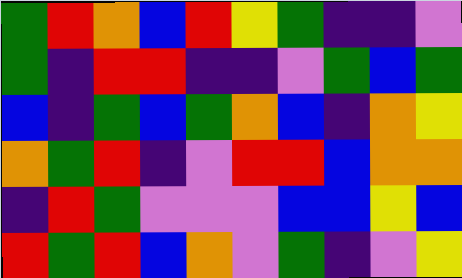[["green", "red", "orange", "blue", "red", "yellow", "green", "indigo", "indigo", "violet"], ["green", "indigo", "red", "red", "indigo", "indigo", "violet", "green", "blue", "green"], ["blue", "indigo", "green", "blue", "green", "orange", "blue", "indigo", "orange", "yellow"], ["orange", "green", "red", "indigo", "violet", "red", "red", "blue", "orange", "orange"], ["indigo", "red", "green", "violet", "violet", "violet", "blue", "blue", "yellow", "blue"], ["red", "green", "red", "blue", "orange", "violet", "green", "indigo", "violet", "yellow"]]